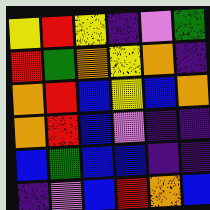[["yellow", "red", "yellow", "indigo", "violet", "green"], ["red", "green", "orange", "yellow", "orange", "indigo"], ["orange", "red", "blue", "yellow", "blue", "orange"], ["orange", "red", "blue", "violet", "indigo", "indigo"], ["blue", "green", "blue", "blue", "indigo", "indigo"], ["indigo", "violet", "blue", "red", "orange", "blue"]]